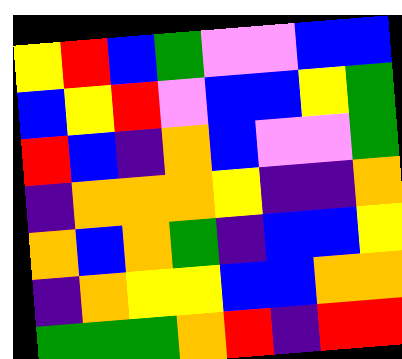[["yellow", "red", "blue", "green", "violet", "violet", "blue", "blue"], ["blue", "yellow", "red", "violet", "blue", "blue", "yellow", "green"], ["red", "blue", "indigo", "orange", "blue", "violet", "violet", "green"], ["indigo", "orange", "orange", "orange", "yellow", "indigo", "indigo", "orange"], ["orange", "blue", "orange", "green", "indigo", "blue", "blue", "yellow"], ["indigo", "orange", "yellow", "yellow", "blue", "blue", "orange", "orange"], ["green", "green", "green", "orange", "red", "indigo", "red", "red"]]